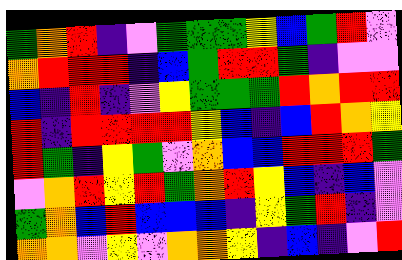[["green", "orange", "red", "indigo", "violet", "green", "green", "green", "yellow", "blue", "green", "red", "violet"], ["orange", "red", "red", "red", "indigo", "blue", "green", "red", "red", "green", "indigo", "violet", "violet"], ["blue", "indigo", "red", "indigo", "violet", "yellow", "green", "green", "green", "red", "orange", "red", "red"], ["red", "indigo", "red", "red", "red", "red", "yellow", "blue", "indigo", "blue", "red", "orange", "yellow"], ["red", "green", "indigo", "yellow", "green", "violet", "orange", "blue", "blue", "red", "red", "red", "green"], ["violet", "orange", "red", "yellow", "red", "green", "orange", "red", "yellow", "blue", "indigo", "blue", "violet"], ["green", "orange", "blue", "red", "blue", "blue", "blue", "indigo", "yellow", "green", "red", "indigo", "violet"], ["orange", "orange", "violet", "yellow", "violet", "orange", "orange", "yellow", "indigo", "blue", "indigo", "violet", "red"]]